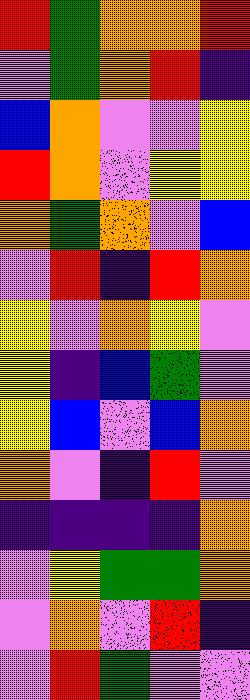[["red", "green", "orange", "orange", "red"], ["violet", "green", "orange", "red", "indigo"], ["blue", "orange", "violet", "violet", "yellow"], ["red", "orange", "violet", "yellow", "yellow"], ["orange", "green", "orange", "violet", "blue"], ["violet", "red", "indigo", "red", "orange"], ["yellow", "violet", "orange", "yellow", "violet"], ["yellow", "indigo", "blue", "green", "violet"], ["yellow", "blue", "violet", "blue", "orange"], ["orange", "violet", "indigo", "red", "violet"], ["indigo", "indigo", "indigo", "indigo", "orange"], ["violet", "yellow", "green", "green", "orange"], ["violet", "orange", "violet", "red", "indigo"], ["violet", "red", "green", "violet", "violet"]]